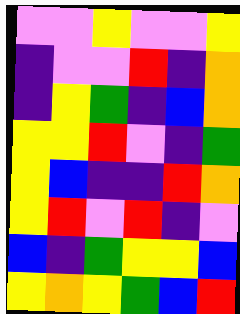[["violet", "violet", "yellow", "violet", "violet", "yellow"], ["indigo", "violet", "violet", "red", "indigo", "orange"], ["indigo", "yellow", "green", "indigo", "blue", "orange"], ["yellow", "yellow", "red", "violet", "indigo", "green"], ["yellow", "blue", "indigo", "indigo", "red", "orange"], ["yellow", "red", "violet", "red", "indigo", "violet"], ["blue", "indigo", "green", "yellow", "yellow", "blue"], ["yellow", "orange", "yellow", "green", "blue", "red"]]